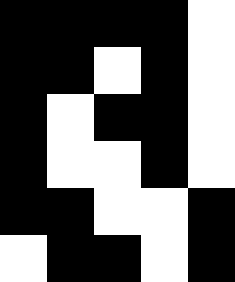[["black", "black", "black", "black", "white"], ["black", "black", "white", "black", "white"], ["black", "white", "black", "black", "white"], ["black", "white", "white", "black", "white"], ["black", "black", "white", "white", "black"], ["white", "black", "black", "white", "black"]]